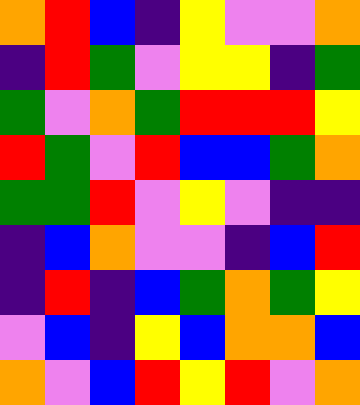[["orange", "red", "blue", "indigo", "yellow", "violet", "violet", "orange"], ["indigo", "red", "green", "violet", "yellow", "yellow", "indigo", "green"], ["green", "violet", "orange", "green", "red", "red", "red", "yellow"], ["red", "green", "violet", "red", "blue", "blue", "green", "orange"], ["green", "green", "red", "violet", "yellow", "violet", "indigo", "indigo"], ["indigo", "blue", "orange", "violet", "violet", "indigo", "blue", "red"], ["indigo", "red", "indigo", "blue", "green", "orange", "green", "yellow"], ["violet", "blue", "indigo", "yellow", "blue", "orange", "orange", "blue"], ["orange", "violet", "blue", "red", "yellow", "red", "violet", "orange"]]